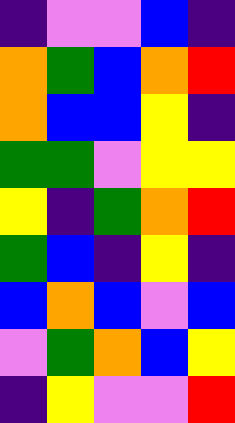[["indigo", "violet", "violet", "blue", "indigo"], ["orange", "green", "blue", "orange", "red"], ["orange", "blue", "blue", "yellow", "indigo"], ["green", "green", "violet", "yellow", "yellow"], ["yellow", "indigo", "green", "orange", "red"], ["green", "blue", "indigo", "yellow", "indigo"], ["blue", "orange", "blue", "violet", "blue"], ["violet", "green", "orange", "blue", "yellow"], ["indigo", "yellow", "violet", "violet", "red"]]